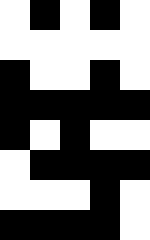[["white", "black", "white", "black", "white"], ["white", "white", "white", "white", "white"], ["black", "white", "white", "black", "white"], ["black", "black", "black", "black", "black"], ["black", "white", "black", "white", "white"], ["white", "black", "black", "black", "black"], ["white", "white", "white", "black", "white"], ["black", "black", "black", "black", "white"]]